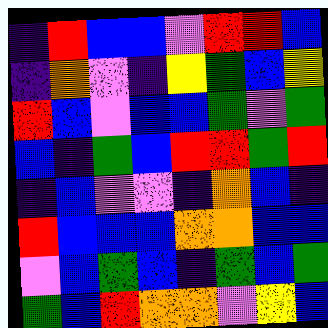[["indigo", "red", "blue", "blue", "violet", "red", "red", "blue"], ["indigo", "orange", "violet", "indigo", "yellow", "green", "blue", "yellow"], ["red", "blue", "violet", "blue", "blue", "green", "violet", "green"], ["blue", "indigo", "green", "blue", "red", "red", "green", "red"], ["indigo", "blue", "violet", "violet", "indigo", "orange", "blue", "indigo"], ["red", "blue", "blue", "blue", "orange", "orange", "blue", "blue"], ["violet", "blue", "green", "blue", "indigo", "green", "blue", "green"], ["green", "blue", "red", "orange", "orange", "violet", "yellow", "blue"]]